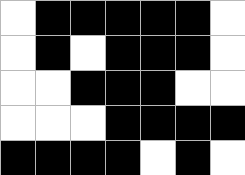[["white", "black", "black", "black", "black", "black", "white"], ["white", "black", "white", "black", "black", "black", "white"], ["white", "white", "black", "black", "black", "white", "white"], ["white", "white", "white", "black", "black", "black", "black"], ["black", "black", "black", "black", "white", "black", "white"]]